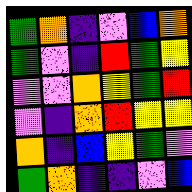[["green", "orange", "indigo", "violet", "blue", "orange"], ["green", "violet", "indigo", "red", "green", "yellow"], ["violet", "violet", "orange", "yellow", "green", "red"], ["violet", "indigo", "orange", "red", "yellow", "yellow"], ["orange", "indigo", "blue", "yellow", "green", "violet"], ["green", "orange", "indigo", "indigo", "violet", "blue"]]